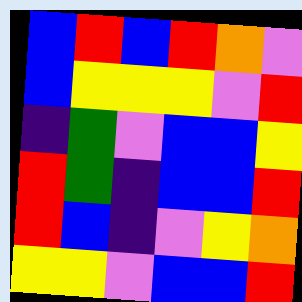[["blue", "red", "blue", "red", "orange", "violet"], ["blue", "yellow", "yellow", "yellow", "violet", "red"], ["indigo", "green", "violet", "blue", "blue", "yellow"], ["red", "green", "indigo", "blue", "blue", "red"], ["red", "blue", "indigo", "violet", "yellow", "orange"], ["yellow", "yellow", "violet", "blue", "blue", "red"]]